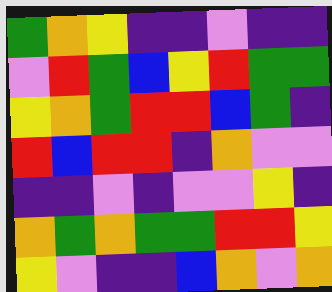[["green", "orange", "yellow", "indigo", "indigo", "violet", "indigo", "indigo"], ["violet", "red", "green", "blue", "yellow", "red", "green", "green"], ["yellow", "orange", "green", "red", "red", "blue", "green", "indigo"], ["red", "blue", "red", "red", "indigo", "orange", "violet", "violet"], ["indigo", "indigo", "violet", "indigo", "violet", "violet", "yellow", "indigo"], ["orange", "green", "orange", "green", "green", "red", "red", "yellow"], ["yellow", "violet", "indigo", "indigo", "blue", "orange", "violet", "orange"]]